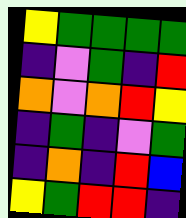[["yellow", "green", "green", "green", "green"], ["indigo", "violet", "green", "indigo", "red"], ["orange", "violet", "orange", "red", "yellow"], ["indigo", "green", "indigo", "violet", "green"], ["indigo", "orange", "indigo", "red", "blue"], ["yellow", "green", "red", "red", "indigo"]]